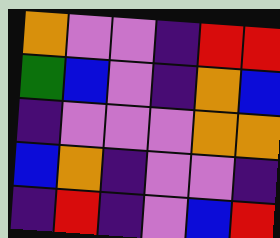[["orange", "violet", "violet", "indigo", "red", "red"], ["green", "blue", "violet", "indigo", "orange", "blue"], ["indigo", "violet", "violet", "violet", "orange", "orange"], ["blue", "orange", "indigo", "violet", "violet", "indigo"], ["indigo", "red", "indigo", "violet", "blue", "red"]]